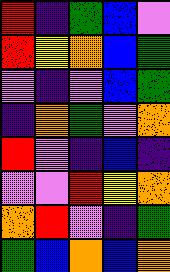[["red", "indigo", "green", "blue", "violet"], ["red", "yellow", "orange", "blue", "green"], ["violet", "indigo", "violet", "blue", "green"], ["indigo", "orange", "green", "violet", "orange"], ["red", "violet", "indigo", "blue", "indigo"], ["violet", "violet", "red", "yellow", "orange"], ["orange", "red", "violet", "indigo", "green"], ["green", "blue", "orange", "blue", "orange"]]